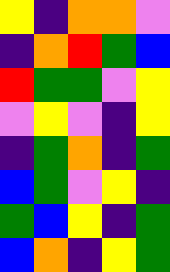[["yellow", "indigo", "orange", "orange", "violet"], ["indigo", "orange", "red", "green", "blue"], ["red", "green", "green", "violet", "yellow"], ["violet", "yellow", "violet", "indigo", "yellow"], ["indigo", "green", "orange", "indigo", "green"], ["blue", "green", "violet", "yellow", "indigo"], ["green", "blue", "yellow", "indigo", "green"], ["blue", "orange", "indigo", "yellow", "green"]]